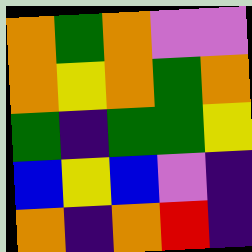[["orange", "green", "orange", "violet", "violet"], ["orange", "yellow", "orange", "green", "orange"], ["green", "indigo", "green", "green", "yellow"], ["blue", "yellow", "blue", "violet", "indigo"], ["orange", "indigo", "orange", "red", "indigo"]]